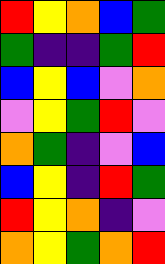[["red", "yellow", "orange", "blue", "green"], ["green", "indigo", "indigo", "green", "red"], ["blue", "yellow", "blue", "violet", "orange"], ["violet", "yellow", "green", "red", "violet"], ["orange", "green", "indigo", "violet", "blue"], ["blue", "yellow", "indigo", "red", "green"], ["red", "yellow", "orange", "indigo", "violet"], ["orange", "yellow", "green", "orange", "red"]]